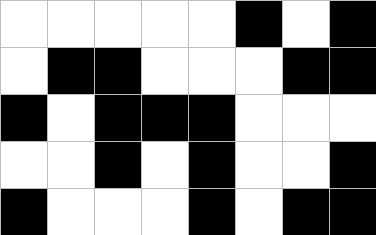[["white", "white", "white", "white", "white", "black", "white", "black"], ["white", "black", "black", "white", "white", "white", "black", "black"], ["black", "white", "black", "black", "black", "white", "white", "white"], ["white", "white", "black", "white", "black", "white", "white", "black"], ["black", "white", "white", "white", "black", "white", "black", "black"]]